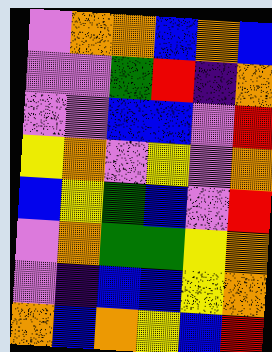[["violet", "orange", "orange", "blue", "orange", "blue"], ["violet", "violet", "green", "red", "indigo", "orange"], ["violet", "violet", "blue", "blue", "violet", "red"], ["yellow", "orange", "violet", "yellow", "violet", "orange"], ["blue", "yellow", "green", "blue", "violet", "red"], ["violet", "orange", "green", "green", "yellow", "orange"], ["violet", "indigo", "blue", "blue", "yellow", "orange"], ["orange", "blue", "orange", "yellow", "blue", "red"]]